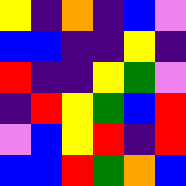[["yellow", "indigo", "orange", "indigo", "blue", "violet"], ["blue", "blue", "indigo", "indigo", "yellow", "indigo"], ["red", "indigo", "indigo", "yellow", "green", "violet"], ["indigo", "red", "yellow", "green", "blue", "red"], ["violet", "blue", "yellow", "red", "indigo", "red"], ["blue", "blue", "red", "green", "orange", "blue"]]